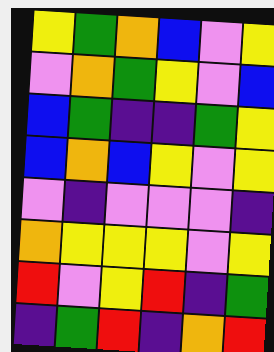[["yellow", "green", "orange", "blue", "violet", "yellow"], ["violet", "orange", "green", "yellow", "violet", "blue"], ["blue", "green", "indigo", "indigo", "green", "yellow"], ["blue", "orange", "blue", "yellow", "violet", "yellow"], ["violet", "indigo", "violet", "violet", "violet", "indigo"], ["orange", "yellow", "yellow", "yellow", "violet", "yellow"], ["red", "violet", "yellow", "red", "indigo", "green"], ["indigo", "green", "red", "indigo", "orange", "red"]]